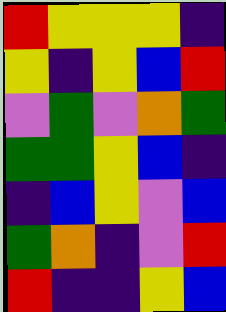[["red", "yellow", "yellow", "yellow", "indigo"], ["yellow", "indigo", "yellow", "blue", "red"], ["violet", "green", "violet", "orange", "green"], ["green", "green", "yellow", "blue", "indigo"], ["indigo", "blue", "yellow", "violet", "blue"], ["green", "orange", "indigo", "violet", "red"], ["red", "indigo", "indigo", "yellow", "blue"]]